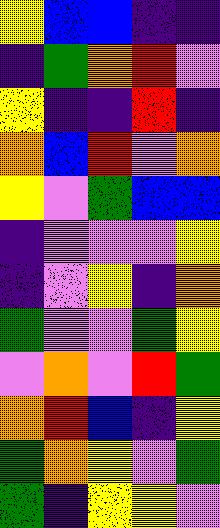[["yellow", "blue", "blue", "indigo", "indigo"], ["indigo", "green", "orange", "red", "violet"], ["yellow", "indigo", "indigo", "red", "indigo"], ["orange", "blue", "red", "violet", "orange"], ["yellow", "violet", "green", "blue", "blue"], ["indigo", "violet", "violet", "violet", "yellow"], ["indigo", "violet", "yellow", "indigo", "orange"], ["green", "violet", "violet", "green", "yellow"], ["violet", "orange", "violet", "red", "green"], ["orange", "red", "blue", "indigo", "yellow"], ["green", "orange", "yellow", "violet", "green"], ["green", "indigo", "yellow", "yellow", "violet"]]